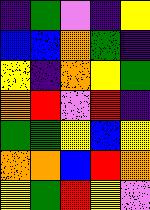[["indigo", "green", "violet", "indigo", "yellow"], ["blue", "blue", "orange", "green", "indigo"], ["yellow", "indigo", "orange", "yellow", "green"], ["orange", "red", "violet", "red", "indigo"], ["green", "green", "yellow", "blue", "yellow"], ["orange", "orange", "blue", "red", "orange"], ["yellow", "green", "red", "yellow", "violet"]]